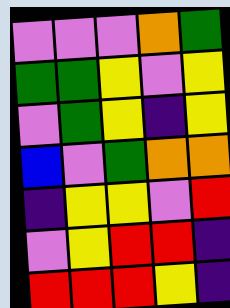[["violet", "violet", "violet", "orange", "green"], ["green", "green", "yellow", "violet", "yellow"], ["violet", "green", "yellow", "indigo", "yellow"], ["blue", "violet", "green", "orange", "orange"], ["indigo", "yellow", "yellow", "violet", "red"], ["violet", "yellow", "red", "red", "indigo"], ["red", "red", "red", "yellow", "indigo"]]